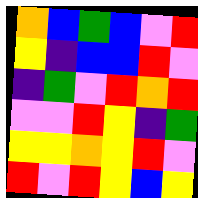[["orange", "blue", "green", "blue", "violet", "red"], ["yellow", "indigo", "blue", "blue", "red", "violet"], ["indigo", "green", "violet", "red", "orange", "red"], ["violet", "violet", "red", "yellow", "indigo", "green"], ["yellow", "yellow", "orange", "yellow", "red", "violet"], ["red", "violet", "red", "yellow", "blue", "yellow"]]